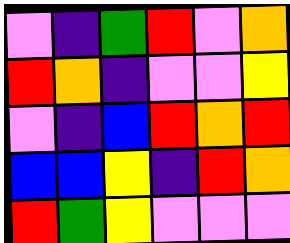[["violet", "indigo", "green", "red", "violet", "orange"], ["red", "orange", "indigo", "violet", "violet", "yellow"], ["violet", "indigo", "blue", "red", "orange", "red"], ["blue", "blue", "yellow", "indigo", "red", "orange"], ["red", "green", "yellow", "violet", "violet", "violet"]]